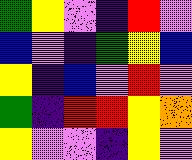[["green", "yellow", "violet", "indigo", "red", "violet"], ["blue", "violet", "indigo", "green", "yellow", "blue"], ["yellow", "indigo", "blue", "violet", "red", "violet"], ["green", "indigo", "red", "red", "yellow", "orange"], ["yellow", "violet", "violet", "indigo", "yellow", "violet"]]